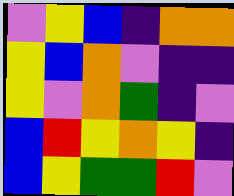[["violet", "yellow", "blue", "indigo", "orange", "orange"], ["yellow", "blue", "orange", "violet", "indigo", "indigo"], ["yellow", "violet", "orange", "green", "indigo", "violet"], ["blue", "red", "yellow", "orange", "yellow", "indigo"], ["blue", "yellow", "green", "green", "red", "violet"]]